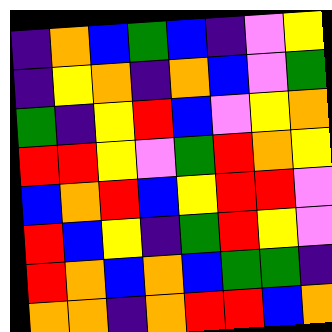[["indigo", "orange", "blue", "green", "blue", "indigo", "violet", "yellow"], ["indigo", "yellow", "orange", "indigo", "orange", "blue", "violet", "green"], ["green", "indigo", "yellow", "red", "blue", "violet", "yellow", "orange"], ["red", "red", "yellow", "violet", "green", "red", "orange", "yellow"], ["blue", "orange", "red", "blue", "yellow", "red", "red", "violet"], ["red", "blue", "yellow", "indigo", "green", "red", "yellow", "violet"], ["red", "orange", "blue", "orange", "blue", "green", "green", "indigo"], ["orange", "orange", "indigo", "orange", "red", "red", "blue", "orange"]]